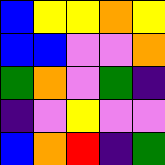[["blue", "yellow", "yellow", "orange", "yellow"], ["blue", "blue", "violet", "violet", "orange"], ["green", "orange", "violet", "green", "indigo"], ["indigo", "violet", "yellow", "violet", "violet"], ["blue", "orange", "red", "indigo", "green"]]